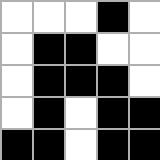[["white", "white", "white", "black", "white"], ["white", "black", "black", "white", "white"], ["white", "black", "black", "black", "white"], ["white", "black", "white", "black", "black"], ["black", "black", "white", "black", "black"]]